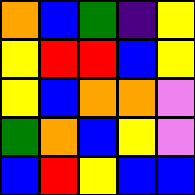[["orange", "blue", "green", "indigo", "yellow"], ["yellow", "red", "red", "blue", "yellow"], ["yellow", "blue", "orange", "orange", "violet"], ["green", "orange", "blue", "yellow", "violet"], ["blue", "red", "yellow", "blue", "blue"]]